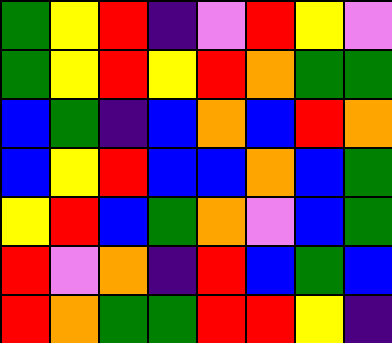[["green", "yellow", "red", "indigo", "violet", "red", "yellow", "violet"], ["green", "yellow", "red", "yellow", "red", "orange", "green", "green"], ["blue", "green", "indigo", "blue", "orange", "blue", "red", "orange"], ["blue", "yellow", "red", "blue", "blue", "orange", "blue", "green"], ["yellow", "red", "blue", "green", "orange", "violet", "blue", "green"], ["red", "violet", "orange", "indigo", "red", "blue", "green", "blue"], ["red", "orange", "green", "green", "red", "red", "yellow", "indigo"]]